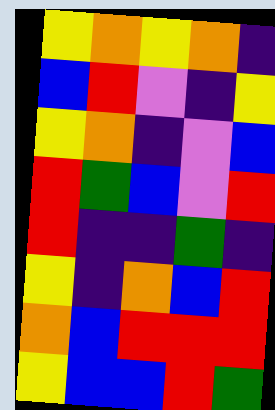[["yellow", "orange", "yellow", "orange", "indigo"], ["blue", "red", "violet", "indigo", "yellow"], ["yellow", "orange", "indigo", "violet", "blue"], ["red", "green", "blue", "violet", "red"], ["red", "indigo", "indigo", "green", "indigo"], ["yellow", "indigo", "orange", "blue", "red"], ["orange", "blue", "red", "red", "red"], ["yellow", "blue", "blue", "red", "green"]]